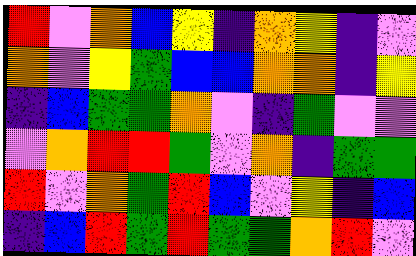[["red", "violet", "orange", "blue", "yellow", "indigo", "orange", "yellow", "indigo", "violet"], ["orange", "violet", "yellow", "green", "blue", "blue", "orange", "orange", "indigo", "yellow"], ["indigo", "blue", "green", "green", "orange", "violet", "indigo", "green", "violet", "violet"], ["violet", "orange", "red", "red", "green", "violet", "orange", "indigo", "green", "green"], ["red", "violet", "orange", "green", "red", "blue", "violet", "yellow", "indigo", "blue"], ["indigo", "blue", "red", "green", "red", "green", "green", "orange", "red", "violet"]]